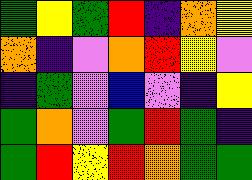[["green", "yellow", "green", "red", "indigo", "orange", "yellow"], ["orange", "indigo", "violet", "orange", "red", "yellow", "violet"], ["indigo", "green", "violet", "blue", "violet", "indigo", "yellow"], ["green", "orange", "violet", "green", "red", "green", "indigo"], ["green", "red", "yellow", "red", "orange", "green", "green"]]